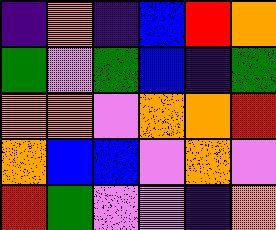[["indigo", "orange", "indigo", "blue", "red", "orange"], ["green", "violet", "green", "blue", "indigo", "green"], ["orange", "orange", "violet", "orange", "orange", "red"], ["orange", "blue", "blue", "violet", "orange", "violet"], ["red", "green", "violet", "violet", "indigo", "orange"]]